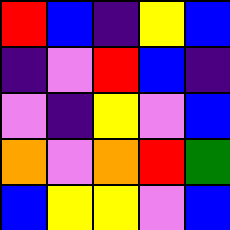[["red", "blue", "indigo", "yellow", "blue"], ["indigo", "violet", "red", "blue", "indigo"], ["violet", "indigo", "yellow", "violet", "blue"], ["orange", "violet", "orange", "red", "green"], ["blue", "yellow", "yellow", "violet", "blue"]]